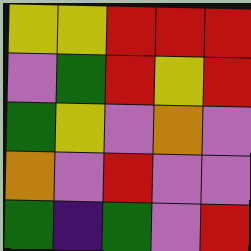[["yellow", "yellow", "red", "red", "red"], ["violet", "green", "red", "yellow", "red"], ["green", "yellow", "violet", "orange", "violet"], ["orange", "violet", "red", "violet", "violet"], ["green", "indigo", "green", "violet", "red"]]